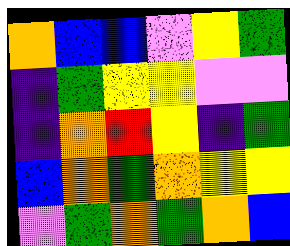[["orange", "blue", "blue", "violet", "yellow", "green"], ["indigo", "green", "yellow", "yellow", "violet", "violet"], ["indigo", "orange", "red", "yellow", "indigo", "green"], ["blue", "orange", "green", "orange", "yellow", "yellow"], ["violet", "green", "orange", "green", "orange", "blue"]]